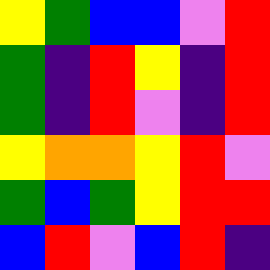[["yellow", "green", "blue", "blue", "violet", "red"], ["green", "indigo", "red", "yellow", "indigo", "red"], ["green", "indigo", "red", "violet", "indigo", "red"], ["yellow", "orange", "orange", "yellow", "red", "violet"], ["green", "blue", "green", "yellow", "red", "red"], ["blue", "red", "violet", "blue", "red", "indigo"]]